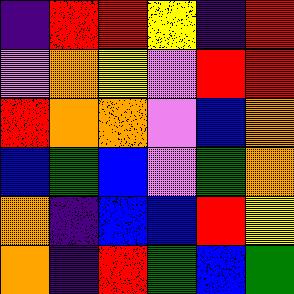[["indigo", "red", "red", "yellow", "indigo", "red"], ["violet", "orange", "yellow", "violet", "red", "red"], ["red", "orange", "orange", "violet", "blue", "orange"], ["blue", "green", "blue", "violet", "green", "orange"], ["orange", "indigo", "blue", "blue", "red", "yellow"], ["orange", "indigo", "red", "green", "blue", "green"]]